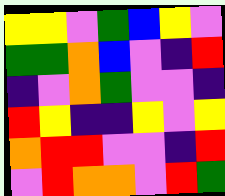[["yellow", "yellow", "violet", "green", "blue", "yellow", "violet"], ["green", "green", "orange", "blue", "violet", "indigo", "red"], ["indigo", "violet", "orange", "green", "violet", "violet", "indigo"], ["red", "yellow", "indigo", "indigo", "yellow", "violet", "yellow"], ["orange", "red", "red", "violet", "violet", "indigo", "red"], ["violet", "red", "orange", "orange", "violet", "red", "green"]]